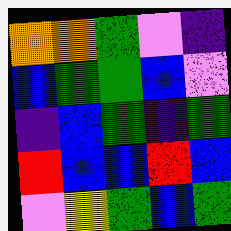[["orange", "orange", "green", "violet", "indigo"], ["blue", "green", "green", "blue", "violet"], ["indigo", "blue", "green", "indigo", "green"], ["red", "blue", "blue", "red", "blue"], ["violet", "yellow", "green", "blue", "green"]]